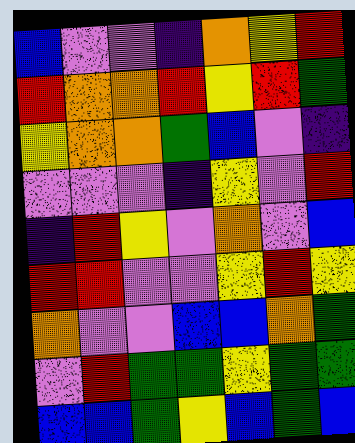[["blue", "violet", "violet", "indigo", "orange", "yellow", "red"], ["red", "orange", "orange", "red", "yellow", "red", "green"], ["yellow", "orange", "orange", "green", "blue", "violet", "indigo"], ["violet", "violet", "violet", "indigo", "yellow", "violet", "red"], ["indigo", "red", "yellow", "violet", "orange", "violet", "blue"], ["red", "red", "violet", "violet", "yellow", "red", "yellow"], ["orange", "violet", "violet", "blue", "blue", "orange", "green"], ["violet", "red", "green", "green", "yellow", "green", "green"], ["blue", "blue", "green", "yellow", "blue", "green", "blue"]]